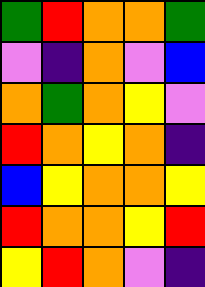[["green", "red", "orange", "orange", "green"], ["violet", "indigo", "orange", "violet", "blue"], ["orange", "green", "orange", "yellow", "violet"], ["red", "orange", "yellow", "orange", "indigo"], ["blue", "yellow", "orange", "orange", "yellow"], ["red", "orange", "orange", "yellow", "red"], ["yellow", "red", "orange", "violet", "indigo"]]